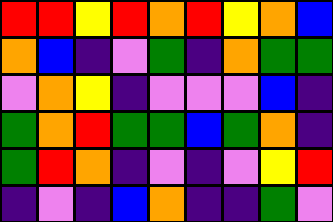[["red", "red", "yellow", "red", "orange", "red", "yellow", "orange", "blue"], ["orange", "blue", "indigo", "violet", "green", "indigo", "orange", "green", "green"], ["violet", "orange", "yellow", "indigo", "violet", "violet", "violet", "blue", "indigo"], ["green", "orange", "red", "green", "green", "blue", "green", "orange", "indigo"], ["green", "red", "orange", "indigo", "violet", "indigo", "violet", "yellow", "red"], ["indigo", "violet", "indigo", "blue", "orange", "indigo", "indigo", "green", "violet"]]